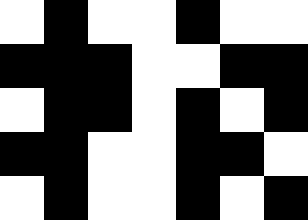[["white", "black", "white", "white", "black", "white", "white"], ["black", "black", "black", "white", "white", "black", "black"], ["white", "black", "black", "white", "black", "white", "black"], ["black", "black", "white", "white", "black", "black", "white"], ["white", "black", "white", "white", "black", "white", "black"]]